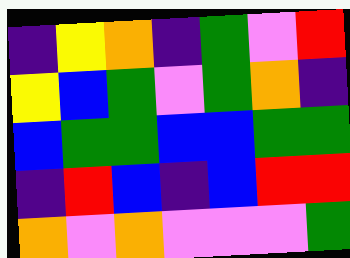[["indigo", "yellow", "orange", "indigo", "green", "violet", "red"], ["yellow", "blue", "green", "violet", "green", "orange", "indigo"], ["blue", "green", "green", "blue", "blue", "green", "green"], ["indigo", "red", "blue", "indigo", "blue", "red", "red"], ["orange", "violet", "orange", "violet", "violet", "violet", "green"]]